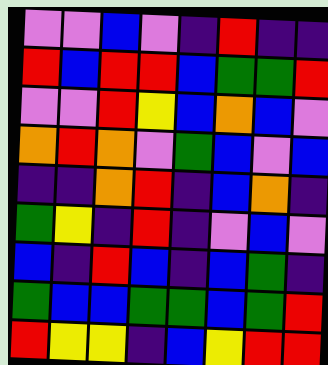[["violet", "violet", "blue", "violet", "indigo", "red", "indigo", "indigo"], ["red", "blue", "red", "red", "blue", "green", "green", "red"], ["violet", "violet", "red", "yellow", "blue", "orange", "blue", "violet"], ["orange", "red", "orange", "violet", "green", "blue", "violet", "blue"], ["indigo", "indigo", "orange", "red", "indigo", "blue", "orange", "indigo"], ["green", "yellow", "indigo", "red", "indigo", "violet", "blue", "violet"], ["blue", "indigo", "red", "blue", "indigo", "blue", "green", "indigo"], ["green", "blue", "blue", "green", "green", "blue", "green", "red"], ["red", "yellow", "yellow", "indigo", "blue", "yellow", "red", "red"]]